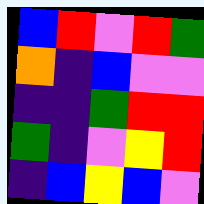[["blue", "red", "violet", "red", "green"], ["orange", "indigo", "blue", "violet", "violet"], ["indigo", "indigo", "green", "red", "red"], ["green", "indigo", "violet", "yellow", "red"], ["indigo", "blue", "yellow", "blue", "violet"]]